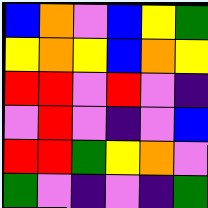[["blue", "orange", "violet", "blue", "yellow", "green"], ["yellow", "orange", "yellow", "blue", "orange", "yellow"], ["red", "red", "violet", "red", "violet", "indigo"], ["violet", "red", "violet", "indigo", "violet", "blue"], ["red", "red", "green", "yellow", "orange", "violet"], ["green", "violet", "indigo", "violet", "indigo", "green"]]